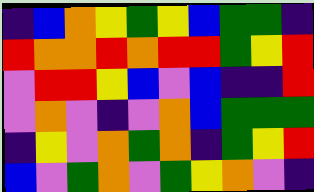[["indigo", "blue", "orange", "yellow", "green", "yellow", "blue", "green", "green", "indigo"], ["red", "orange", "orange", "red", "orange", "red", "red", "green", "yellow", "red"], ["violet", "red", "red", "yellow", "blue", "violet", "blue", "indigo", "indigo", "red"], ["violet", "orange", "violet", "indigo", "violet", "orange", "blue", "green", "green", "green"], ["indigo", "yellow", "violet", "orange", "green", "orange", "indigo", "green", "yellow", "red"], ["blue", "violet", "green", "orange", "violet", "green", "yellow", "orange", "violet", "indigo"]]